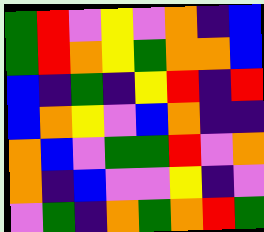[["green", "red", "violet", "yellow", "violet", "orange", "indigo", "blue"], ["green", "red", "orange", "yellow", "green", "orange", "orange", "blue"], ["blue", "indigo", "green", "indigo", "yellow", "red", "indigo", "red"], ["blue", "orange", "yellow", "violet", "blue", "orange", "indigo", "indigo"], ["orange", "blue", "violet", "green", "green", "red", "violet", "orange"], ["orange", "indigo", "blue", "violet", "violet", "yellow", "indigo", "violet"], ["violet", "green", "indigo", "orange", "green", "orange", "red", "green"]]